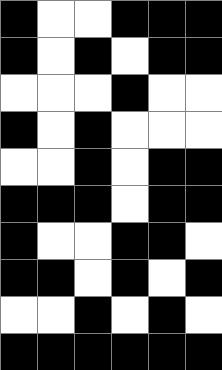[["black", "white", "white", "black", "black", "black"], ["black", "white", "black", "white", "black", "black"], ["white", "white", "white", "black", "white", "white"], ["black", "white", "black", "white", "white", "white"], ["white", "white", "black", "white", "black", "black"], ["black", "black", "black", "white", "black", "black"], ["black", "white", "white", "black", "black", "white"], ["black", "black", "white", "black", "white", "black"], ["white", "white", "black", "white", "black", "white"], ["black", "black", "black", "black", "black", "black"]]